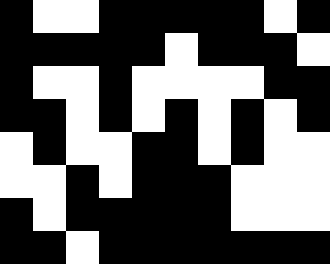[["black", "white", "white", "black", "black", "black", "black", "black", "white", "black"], ["black", "black", "black", "black", "black", "white", "black", "black", "black", "white"], ["black", "white", "white", "black", "white", "white", "white", "white", "black", "black"], ["black", "black", "white", "black", "white", "black", "white", "black", "white", "black"], ["white", "black", "white", "white", "black", "black", "white", "black", "white", "white"], ["white", "white", "black", "white", "black", "black", "black", "white", "white", "white"], ["black", "white", "black", "black", "black", "black", "black", "white", "white", "white"], ["black", "black", "white", "black", "black", "black", "black", "black", "black", "black"]]